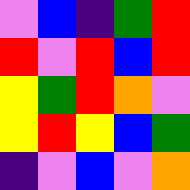[["violet", "blue", "indigo", "green", "red"], ["red", "violet", "red", "blue", "red"], ["yellow", "green", "red", "orange", "violet"], ["yellow", "red", "yellow", "blue", "green"], ["indigo", "violet", "blue", "violet", "orange"]]